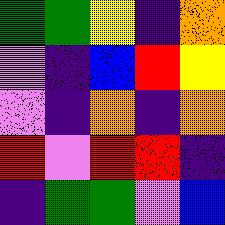[["green", "green", "yellow", "indigo", "orange"], ["violet", "indigo", "blue", "red", "yellow"], ["violet", "indigo", "orange", "indigo", "orange"], ["red", "violet", "red", "red", "indigo"], ["indigo", "green", "green", "violet", "blue"]]